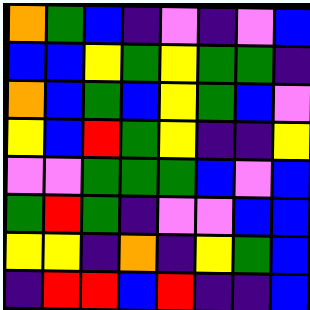[["orange", "green", "blue", "indigo", "violet", "indigo", "violet", "blue"], ["blue", "blue", "yellow", "green", "yellow", "green", "green", "indigo"], ["orange", "blue", "green", "blue", "yellow", "green", "blue", "violet"], ["yellow", "blue", "red", "green", "yellow", "indigo", "indigo", "yellow"], ["violet", "violet", "green", "green", "green", "blue", "violet", "blue"], ["green", "red", "green", "indigo", "violet", "violet", "blue", "blue"], ["yellow", "yellow", "indigo", "orange", "indigo", "yellow", "green", "blue"], ["indigo", "red", "red", "blue", "red", "indigo", "indigo", "blue"]]